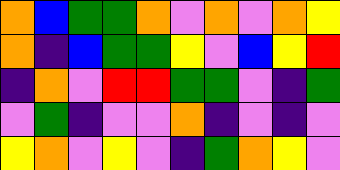[["orange", "blue", "green", "green", "orange", "violet", "orange", "violet", "orange", "yellow"], ["orange", "indigo", "blue", "green", "green", "yellow", "violet", "blue", "yellow", "red"], ["indigo", "orange", "violet", "red", "red", "green", "green", "violet", "indigo", "green"], ["violet", "green", "indigo", "violet", "violet", "orange", "indigo", "violet", "indigo", "violet"], ["yellow", "orange", "violet", "yellow", "violet", "indigo", "green", "orange", "yellow", "violet"]]